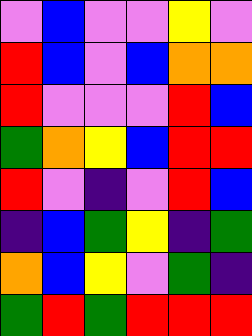[["violet", "blue", "violet", "violet", "yellow", "violet"], ["red", "blue", "violet", "blue", "orange", "orange"], ["red", "violet", "violet", "violet", "red", "blue"], ["green", "orange", "yellow", "blue", "red", "red"], ["red", "violet", "indigo", "violet", "red", "blue"], ["indigo", "blue", "green", "yellow", "indigo", "green"], ["orange", "blue", "yellow", "violet", "green", "indigo"], ["green", "red", "green", "red", "red", "red"]]